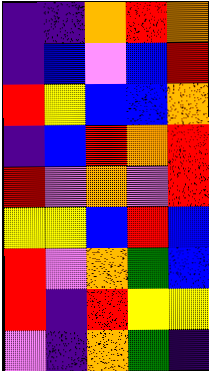[["indigo", "indigo", "orange", "red", "orange"], ["indigo", "blue", "violet", "blue", "red"], ["red", "yellow", "blue", "blue", "orange"], ["indigo", "blue", "red", "orange", "red"], ["red", "violet", "orange", "violet", "red"], ["yellow", "yellow", "blue", "red", "blue"], ["red", "violet", "orange", "green", "blue"], ["red", "indigo", "red", "yellow", "yellow"], ["violet", "indigo", "orange", "green", "indigo"]]